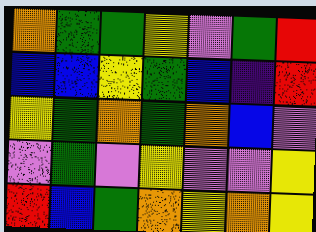[["orange", "green", "green", "yellow", "violet", "green", "red"], ["blue", "blue", "yellow", "green", "blue", "indigo", "red"], ["yellow", "green", "orange", "green", "orange", "blue", "violet"], ["violet", "green", "violet", "yellow", "violet", "violet", "yellow"], ["red", "blue", "green", "orange", "yellow", "orange", "yellow"]]